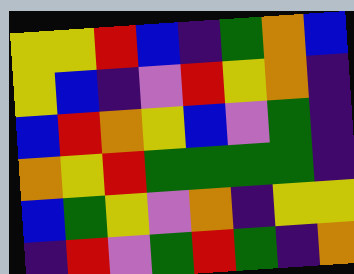[["yellow", "yellow", "red", "blue", "indigo", "green", "orange", "blue"], ["yellow", "blue", "indigo", "violet", "red", "yellow", "orange", "indigo"], ["blue", "red", "orange", "yellow", "blue", "violet", "green", "indigo"], ["orange", "yellow", "red", "green", "green", "green", "green", "indigo"], ["blue", "green", "yellow", "violet", "orange", "indigo", "yellow", "yellow"], ["indigo", "red", "violet", "green", "red", "green", "indigo", "orange"]]